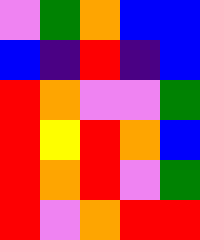[["violet", "green", "orange", "blue", "blue"], ["blue", "indigo", "red", "indigo", "blue"], ["red", "orange", "violet", "violet", "green"], ["red", "yellow", "red", "orange", "blue"], ["red", "orange", "red", "violet", "green"], ["red", "violet", "orange", "red", "red"]]